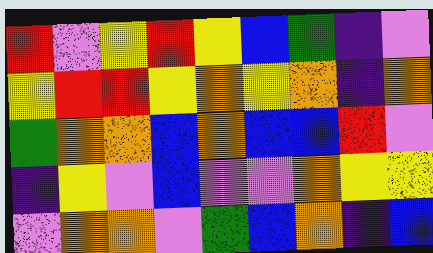[["red", "violet", "yellow", "red", "yellow", "blue", "green", "indigo", "violet"], ["yellow", "red", "red", "yellow", "orange", "yellow", "orange", "indigo", "orange"], ["green", "orange", "orange", "blue", "orange", "blue", "blue", "red", "violet"], ["indigo", "yellow", "violet", "blue", "violet", "violet", "orange", "yellow", "yellow"], ["violet", "orange", "orange", "violet", "green", "blue", "orange", "indigo", "blue"]]